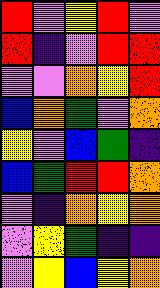[["red", "violet", "yellow", "red", "violet"], ["red", "indigo", "violet", "red", "red"], ["violet", "violet", "orange", "yellow", "red"], ["blue", "orange", "green", "violet", "orange"], ["yellow", "violet", "blue", "green", "indigo"], ["blue", "green", "red", "red", "orange"], ["violet", "indigo", "orange", "yellow", "orange"], ["violet", "yellow", "green", "indigo", "indigo"], ["violet", "yellow", "blue", "yellow", "orange"]]